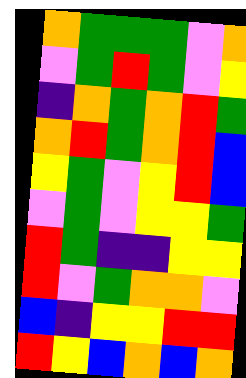[["orange", "green", "green", "green", "violet", "orange"], ["violet", "green", "red", "green", "violet", "yellow"], ["indigo", "orange", "green", "orange", "red", "green"], ["orange", "red", "green", "orange", "red", "blue"], ["yellow", "green", "violet", "yellow", "red", "blue"], ["violet", "green", "violet", "yellow", "yellow", "green"], ["red", "green", "indigo", "indigo", "yellow", "yellow"], ["red", "violet", "green", "orange", "orange", "violet"], ["blue", "indigo", "yellow", "yellow", "red", "red"], ["red", "yellow", "blue", "orange", "blue", "orange"]]